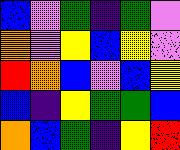[["blue", "violet", "green", "indigo", "green", "violet"], ["orange", "violet", "yellow", "blue", "yellow", "violet"], ["red", "orange", "blue", "violet", "blue", "yellow"], ["blue", "indigo", "yellow", "green", "green", "blue"], ["orange", "blue", "green", "indigo", "yellow", "red"]]